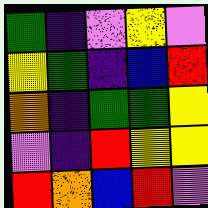[["green", "indigo", "violet", "yellow", "violet"], ["yellow", "green", "indigo", "blue", "red"], ["orange", "indigo", "green", "green", "yellow"], ["violet", "indigo", "red", "yellow", "yellow"], ["red", "orange", "blue", "red", "violet"]]